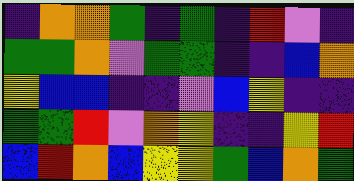[["indigo", "orange", "orange", "green", "indigo", "green", "indigo", "red", "violet", "indigo"], ["green", "green", "orange", "violet", "green", "green", "indigo", "indigo", "blue", "orange"], ["yellow", "blue", "blue", "indigo", "indigo", "violet", "blue", "yellow", "indigo", "indigo"], ["green", "green", "red", "violet", "orange", "yellow", "indigo", "indigo", "yellow", "red"], ["blue", "red", "orange", "blue", "yellow", "yellow", "green", "blue", "orange", "green"]]